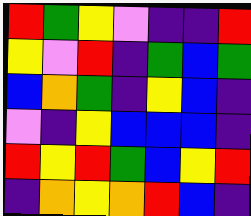[["red", "green", "yellow", "violet", "indigo", "indigo", "red"], ["yellow", "violet", "red", "indigo", "green", "blue", "green"], ["blue", "orange", "green", "indigo", "yellow", "blue", "indigo"], ["violet", "indigo", "yellow", "blue", "blue", "blue", "indigo"], ["red", "yellow", "red", "green", "blue", "yellow", "red"], ["indigo", "orange", "yellow", "orange", "red", "blue", "indigo"]]